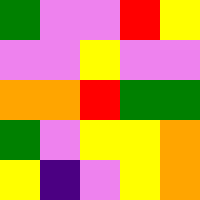[["green", "violet", "violet", "red", "yellow"], ["violet", "violet", "yellow", "violet", "violet"], ["orange", "orange", "red", "green", "green"], ["green", "violet", "yellow", "yellow", "orange"], ["yellow", "indigo", "violet", "yellow", "orange"]]